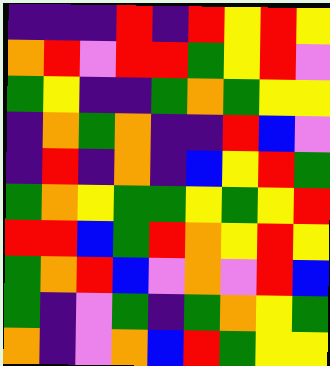[["indigo", "indigo", "indigo", "red", "indigo", "red", "yellow", "red", "yellow"], ["orange", "red", "violet", "red", "red", "green", "yellow", "red", "violet"], ["green", "yellow", "indigo", "indigo", "green", "orange", "green", "yellow", "yellow"], ["indigo", "orange", "green", "orange", "indigo", "indigo", "red", "blue", "violet"], ["indigo", "red", "indigo", "orange", "indigo", "blue", "yellow", "red", "green"], ["green", "orange", "yellow", "green", "green", "yellow", "green", "yellow", "red"], ["red", "red", "blue", "green", "red", "orange", "yellow", "red", "yellow"], ["green", "orange", "red", "blue", "violet", "orange", "violet", "red", "blue"], ["green", "indigo", "violet", "green", "indigo", "green", "orange", "yellow", "green"], ["orange", "indigo", "violet", "orange", "blue", "red", "green", "yellow", "yellow"]]